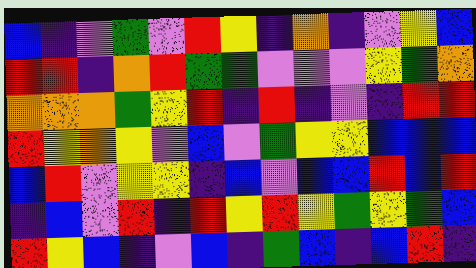[["blue", "indigo", "violet", "green", "violet", "red", "yellow", "indigo", "orange", "indigo", "violet", "yellow", "blue"], ["red", "red", "indigo", "orange", "red", "green", "green", "violet", "violet", "violet", "yellow", "green", "orange"], ["orange", "orange", "orange", "green", "yellow", "red", "indigo", "red", "indigo", "violet", "indigo", "red", "red"], ["red", "yellow", "orange", "yellow", "violet", "blue", "violet", "green", "yellow", "yellow", "blue", "blue", "blue"], ["blue", "red", "violet", "yellow", "yellow", "indigo", "blue", "violet", "blue", "blue", "red", "blue", "red"], ["indigo", "blue", "violet", "red", "indigo", "red", "yellow", "red", "yellow", "green", "yellow", "green", "blue"], ["red", "yellow", "blue", "indigo", "violet", "blue", "indigo", "green", "blue", "indigo", "blue", "red", "indigo"]]